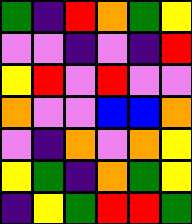[["green", "indigo", "red", "orange", "green", "yellow"], ["violet", "violet", "indigo", "violet", "indigo", "red"], ["yellow", "red", "violet", "red", "violet", "violet"], ["orange", "violet", "violet", "blue", "blue", "orange"], ["violet", "indigo", "orange", "violet", "orange", "yellow"], ["yellow", "green", "indigo", "orange", "green", "yellow"], ["indigo", "yellow", "green", "red", "red", "green"]]